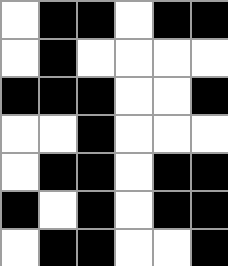[["white", "black", "black", "white", "black", "black"], ["white", "black", "white", "white", "white", "white"], ["black", "black", "black", "white", "white", "black"], ["white", "white", "black", "white", "white", "white"], ["white", "black", "black", "white", "black", "black"], ["black", "white", "black", "white", "black", "black"], ["white", "black", "black", "white", "white", "black"]]